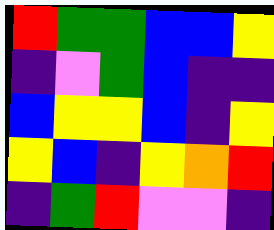[["red", "green", "green", "blue", "blue", "yellow"], ["indigo", "violet", "green", "blue", "indigo", "indigo"], ["blue", "yellow", "yellow", "blue", "indigo", "yellow"], ["yellow", "blue", "indigo", "yellow", "orange", "red"], ["indigo", "green", "red", "violet", "violet", "indigo"]]